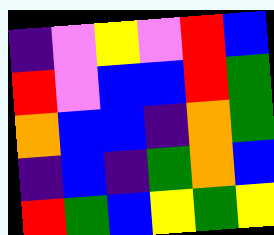[["indigo", "violet", "yellow", "violet", "red", "blue"], ["red", "violet", "blue", "blue", "red", "green"], ["orange", "blue", "blue", "indigo", "orange", "green"], ["indigo", "blue", "indigo", "green", "orange", "blue"], ["red", "green", "blue", "yellow", "green", "yellow"]]